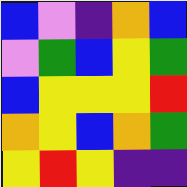[["blue", "violet", "indigo", "orange", "blue"], ["violet", "green", "blue", "yellow", "green"], ["blue", "yellow", "yellow", "yellow", "red"], ["orange", "yellow", "blue", "orange", "green"], ["yellow", "red", "yellow", "indigo", "indigo"]]